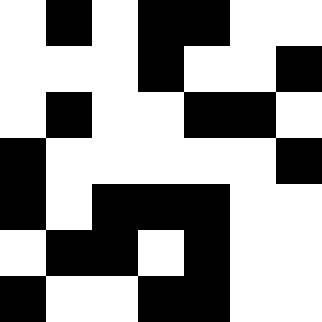[["white", "black", "white", "black", "black", "white", "white"], ["white", "white", "white", "black", "white", "white", "black"], ["white", "black", "white", "white", "black", "black", "white"], ["black", "white", "white", "white", "white", "white", "black"], ["black", "white", "black", "black", "black", "white", "white"], ["white", "black", "black", "white", "black", "white", "white"], ["black", "white", "white", "black", "black", "white", "white"]]